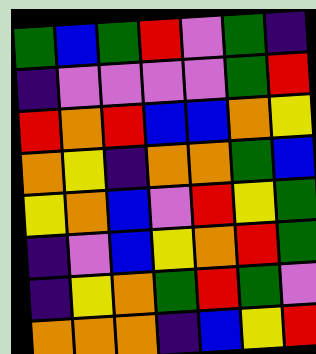[["green", "blue", "green", "red", "violet", "green", "indigo"], ["indigo", "violet", "violet", "violet", "violet", "green", "red"], ["red", "orange", "red", "blue", "blue", "orange", "yellow"], ["orange", "yellow", "indigo", "orange", "orange", "green", "blue"], ["yellow", "orange", "blue", "violet", "red", "yellow", "green"], ["indigo", "violet", "blue", "yellow", "orange", "red", "green"], ["indigo", "yellow", "orange", "green", "red", "green", "violet"], ["orange", "orange", "orange", "indigo", "blue", "yellow", "red"]]